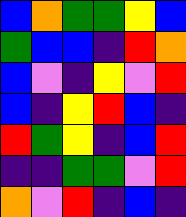[["blue", "orange", "green", "green", "yellow", "blue"], ["green", "blue", "blue", "indigo", "red", "orange"], ["blue", "violet", "indigo", "yellow", "violet", "red"], ["blue", "indigo", "yellow", "red", "blue", "indigo"], ["red", "green", "yellow", "indigo", "blue", "red"], ["indigo", "indigo", "green", "green", "violet", "red"], ["orange", "violet", "red", "indigo", "blue", "indigo"]]